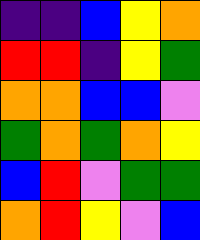[["indigo", "indigo", "blue", "yellow", "orange"], ["red", "red", "indigo", "yellow", "green"], ["orange", "orange", "blue", "blue", "violet"], ["green", "orange", "green", "orange", "yellow"], ["blue", "red", "violet", "green", "green"], ["orange", "red", "yellow", "violet", "blue"]]